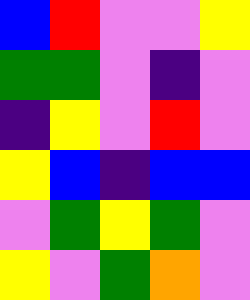[["blue", "red", "violet", "violet", "yellow"], ["green", "green", "violet", "indigo", "violet"], ["indigo", "yellow", "violet", "red", "violet"], ["yellow", "blue", "indigo", "blue", "blue"], ["violet", "green", "yellow", "green", "violet"], ["yellow", "violet", "green", "orange", "violet"]]